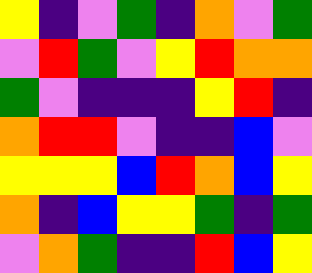[["yellow", "indigo", "violet", "green", "indigo", "orange", "violet", "green"], ["violet", "red", "green", "violet", "yellow", "red", "orange", "orange"], ["green", "violet", "indigo", "indigo", "indigo", "yellow", "red", "indigo"], ["orange", "red", "red", "violet", "indigo", "indigo", "blue", "violet"], ["yellow", "yellow", "yellow", "blue", "red", "orange", "blue", "yellow"], ["orange", "indigo", "blue", "yellow", "yellow", "green", "indigo", "green"], ["violet", "orange", "green", "indigo", "indigo", "red", "blue", "yellow"]]